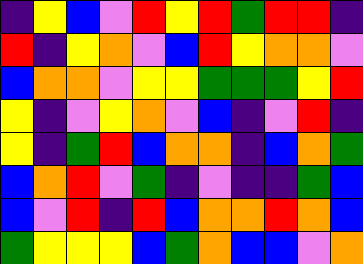[["indigo", "yellow", "blue", "violet", "red", "yellow", "red", "green", "red", "red", "indigo"], ["red", "indigo", "yellow", "orange", "violet", "blue", "red", "yellow", "orange", "orange", "violet"], ["blue", "orange", "orange", "violet", "yellow", "yellow", "green", "green", "green", "yellow", "red"], ["yellow", "indigo", "violet", "yellow", "orange", "violet", "blue", "indigo", "violet", "red", "indigo"], ["yellow", "indigo", "green", "red", "blue", "orange", "orange", "indigo", "blue", "orange", "green"], ["blue", "orange", "red", "violet", "green", "indigo", "violet", "indigo", "indigo", "green", "blue"], ["blue", "violet", "red", "indigo", "red", "blue", "orange", "orange", "red", "orange", "blue"], ["green", "yellow", "yellow", "yellow", "blue", "green", "orange", "blue", "blue", "violet", "orange"]]